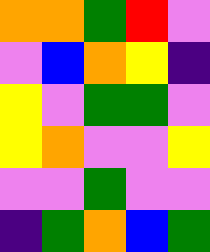[["orange", "orange", "green", "red", "violet"], ["violet", "blue", "orange", "yellow", "indigo"], ["yellow", "violet", "green", "green", "violet"], ["yellow", "orange", "violet", "violet", "yellow"], ["violet", "violet", "green", "violet", "violet"], ["indigo", "green", "orange", "blue", "green"]]